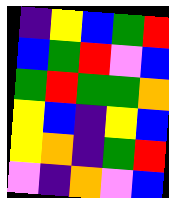[["indigo", "yellow", "blue", "green", "red"], ["blue", "green", "red", "violet", "blue"], ["green", "red", "green", "green", "orange"], ["yellow", "blue", "indigo", "yellow", "blue"], ["yellow", "orange", "indigo", "green", "red"], ["violet", "indigo", "orange", "violet", "blue"]]